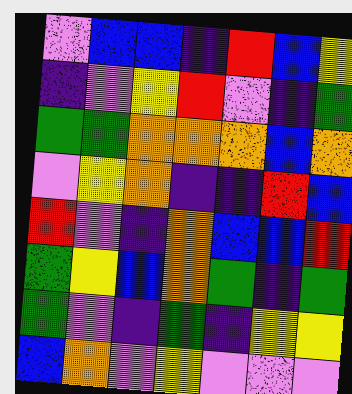[["violet", "blue", "blue", "indigo", "red", "blue", "yellow"], ["indigo", "violet", "yellow", "red", "violet", "indigo", "green"], ["green", "green", "orange", "orange", "orange", "blue", "orange"], ["violet", "yellow", "orange", "indigo", "indigo", "red", "blue"], ["red", "violet", "indigo", "orange", "blue", "blue", "red"], ["green", "yellow", "blue", "orange", "green", "indigo", "green"], ["green", "violet", "indigo", "green", "indigo", "yellow", "yellow"], ["blue", "orange", "violet", "yellow", "violet", "violet", "violet"]]